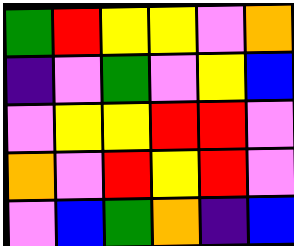[["green", "red", "yellow", "yellow", "violet", "orange"], ["indigo", "violet", "green", "violet", "yellow", "blue"], ["violet", "yellow", "yellow", "red", "red", "violet"], ["orange", "violet", "red", "yellow", "red", "violet"], ["violet", "blue", "green", "orange", "indigo", "blue"]]